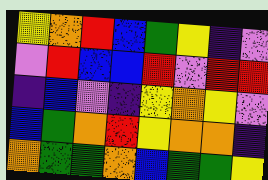[["yellow", "orange", "red", "blue", "green", "yellow", "indigo", "violet"], ["violet", "red", "blue", "blue", "red", "violet", "red", "red"], ["indigo", "blue", "violet", "indigo", "yellow", "orange", "yellow", "violet"], ["blue", "green", "orange", "red", "yellow", "orange", "orange", "indigo"], ["orange", "green", "green", "orange", "blue", "green", "green", "yellow"]]